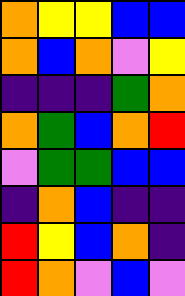[["orange", "yellow", "yellow", "blue", "blue"], ["orange", "blue", "orange", "violet", "yellow"], ["indigo", "indigo", "indigo", "green", "orange"], ["orange", "green", "blue", "orange", "red"], ["violet", "green", "green", "blue", "blue"], ["indigo", "orange", "blue", "indigo", "indigo"], ["red", "yellow", "blue", "orange", "indigo"], ["red", "orange", "violet", "blue", "violet"]]